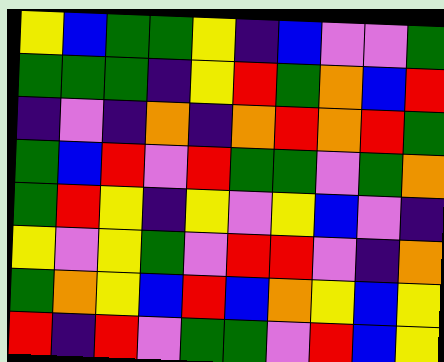[["yellow", "blue", "green", "green", "yellow", "indigo", "blue", "violet", "violet", "green"], ["green", "green", "green", "indigo", "yellow", "red", "green", "orange", "blue", "red"], ["indigo", "violet", "indigo", "orange", "indigo", "orange", "red", "orange", "red", "green"], ["green", "blue", "red", "violet", "red", "green", "green", "violet", "green", "orange"], ["green", "red", "yellow", "indigo", "yellow", "violet", "yellow", "blue", "violet", "indigo"], ["yellow", "violet", "yellow", "green", "violet", "red", "red", "violet", "indigo", "orange"], ["green", "orange", "yellow", "blue", "red", "blue", "orange", "yellow", "blue", "yellow"], ["red", "indigo", "red", "violet", "green", "green", "violet", "red", "blue", "yellow"]]